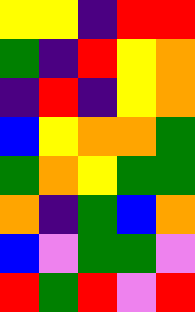[["yellow", "yellow", "indigo", "red", "red"], ["green", "indigo", "red", "yellow", "orange"], ["indigo", "red", "indigo", "yellow", "orange"], ["blue", "yellow", "orange", "orange", "green"], ["green", "orange", "yellow", "green", "green"], ["orange", "indigo", "green", "blue", "orange"], ["blue", "violet", "green", "green", "violet"], ["red", "green", "red", "violet", "red"]]